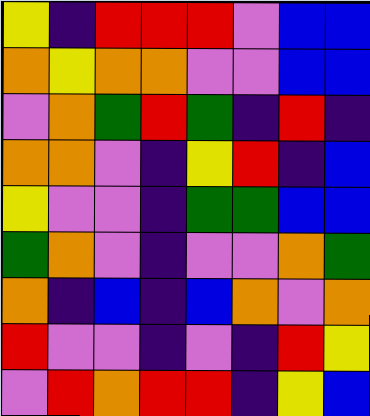[["yellow", "indigo", "red", "red", "red", "violet", "blue", "blue"], ["orange", "yellow", "orange", "orange", "violet", "violet", "blue", "blue"], ["violet", "orange", "green", "red", "green", "indigo", "red", "indigo"], ["orange", "orange", "violet", "indigo", "yellow", "red", "indigo", "blue"], ["yellow", "violet", "violet", "indigo", "green", "green", "blue", "blue"], ["green", "orange", "violet", "indigo", "violet", "violet", "orange", "green"], ["orange", "indigo", "blue", "indigo", "blue", "orange", "violet", "orange"], ["red", "violet", "violet", "indigo", "violet", "indigo", "red", "yellow"], ["violet", "red", "orange", "red", "red", "indigo", "yellow", "blue"]]